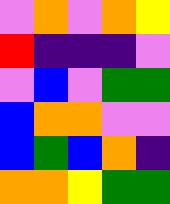[["violet", "orange", "violet", "orange", "yellow"], ["red", "indigo", "indigo", "indigo", "violet"], ["violet", "blue", "violet", "green", "green"], ["blue", "orange", "orange", "violet", "violet"], ["blue", "green", "blue", "orange", "indigo"], ["orange", "orange", "yellow", "green", "green"]]